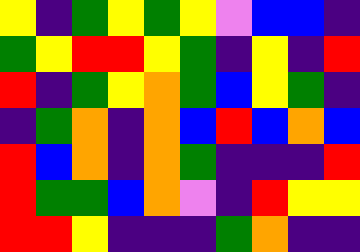[["yellow", "indigo", "green", "yellow", "green", "yellow", "violet", "blue", "blue", "indigo"], ["green", "yellow", "red", "red", "yellow", "green", "indigo", "yellow", "indigo", "red"], ["red", "indigo", "green", "yellow", "orange", "green", "blue", "yellow", "green", "indigo"], ["indigo", "green", "orange", "indigo", "orange", "blue", "red", "blue", "orange", "blue"], ["red", "blue", "orange", "indigo", "orange", "green", "indigo", "indigo", "indigo", "red"], ["red", "green", "green", "blue", "orange", "violet", "indigo", "red", "yellow", "yellow"], ["red", "red", "yellow", "indigo", "indigo", "indigo", "green", "orange", "indigo", "indigo"]]